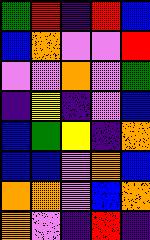[["green", "red", "indigo", "red", "blue"], ["blue", "orange", "violet", "violet", "red"], ["violet", "violet", "orange", "violet", "green"], ["indigo", "yellow", "indigo", "violet", "blue"], ["blue", "green", "yellow", "indigo", "orange"], ["blue", "blue", "violet", "orange", "blue"], ["orange", "orange", "violet", "blue", "orange"], ["orange", "violet", "indigo", "red", "indigo"]]